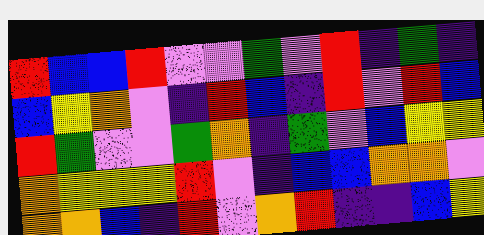[["red", "blue", "blue", "red", "violet", "violet", "green", "violet", "red", "indigo", "green", "indigo"], ["blue", "yellow", "orange", "violet", "indigo", "red", "blue", "indigo", "red", "violet", "red", "blue"], ["red", "green", "violet", "violet", "green", "orange", "indigo", "green", "violet", "blue", "yellow", "yellow"], ["orange", "yellow", "yellow", "yellow", "red", "violet", "indigo", "blue", "blue", "orange", "orange", "violet"], ["orange", "orange", "blue", "indigo", "red", "violet", "orange", "red", "indigo", "indigo", "blue", "yellow"]]